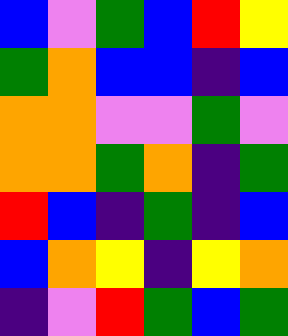[["blue", "violet", "green", "blue", "red", "yellow"], ["green", "orange", "blue", "blue", "indigo", "blue"], ["orange", "orange", "violet", "violet", "green", "violet"], ["orange", "orange", "green", "orange", "indigo", "green"], ["red", "blue", "indigo", "green", "indigo", "blue"], ["blue", "orange", "yellow", "indigo", "yellow", "orange"], ["indigo", "violet", "red", "green", "blue", "green"]]